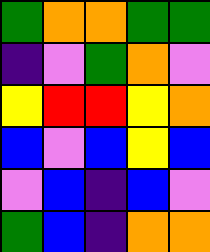[["green", "orange", "orange", "green", "green"], ["indigo", "violet", "green", "orange", "violet"], ["yellow", "red", "red", "yellow", "orange"], ["blue", "violet", "blue", "yellow", "blue"], ["violet", "blue", "indigo", "blue", "violet"], ["green", "blue", "indigo", "orange", "orange"]]